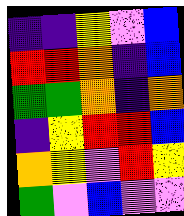[["indigo", "indigo", "yellow", "violet", "blue"], ["red", "red", "orange", "indigo", "blue"], ["green", "green", "orange", "indigo", "orange"], ["indigo", "yellow", "red", "red", "blue"], ["orange", "yellow", "violet", "red", "yellow"], ["green", "violet", "blue", "violet", "violet"]]